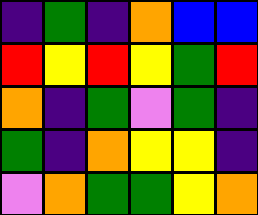[["indigo", "green", "indigo", "orange", "blue", "blue"], ["red", "yellow", "red", "yellow", "green", "red"], ["orange", "indigo", "green", "violet", "green", "indigo"], ["green", "indigo", "orange", "yellow", "yellow", "indigo"], ["violet", "orange", "green", "green", "yellow", "orange"]]